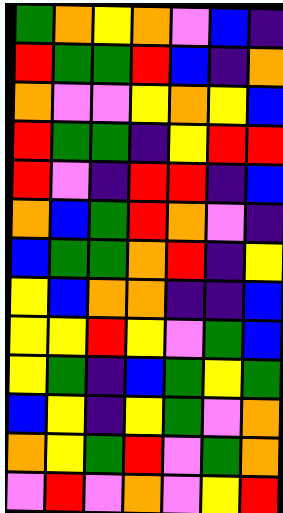[["green", "orange", "yellow", "orange", "violet", "blue", "indigo"], ["red", "green", "green", "red", "blue", "indigo", "orange"], ["orange", "violet", "violet", "yellow", "orange", "yellow", "blue"], ["red", "green", "green", "indigo", "yellow", "red", "red"], ["red", "violet", "indigo", "red", "red", "indigo", "blue"], ["orange", "blue", "green", "red", "orange", "violet", "indigo"], ["blue", "green", "green", "orange", "red", "indigo", "yellow"], ["yellow", "blue", "orange", "orange", "indigo", "indigo", "blue"], ["yellow", "yellow", "red", "yellow", "violet", "green", "blue"], ["yellow", "green", "indigo", "blue", "green", "yellow", "green"], ["blue", "yellow", "indigo", "yellow", "green", "violet", "orange"], ["orange", "yellow", "green", "red", "violet", "green", "orange"], ["violet", "red", "violet", "orange", "violet", "yellow", "red"]]